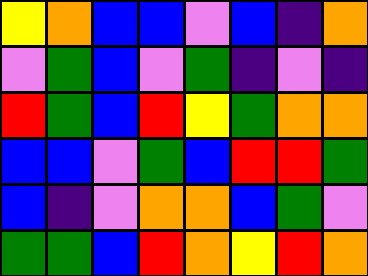[["yellow", "orange", "blue", "blue", "violet", "blue", "indigo", "orange"], ["violet", "green", "blue", "violet", "green", "indigo", "violet", "indigo"], ["red", "green", "blue", "red", "yellow", "green", "orange", "orange"], ["blue", "blue", "violet", "green", "blue", "red", "red", "green"], ["blue", "indigo", "violet", "orange", "orange", "blue", "green", "violet"], ["green", "green", "blue", "red", "orange", "yellow", "red", "orange"]]